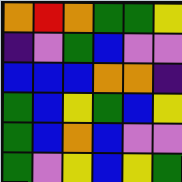[["orange", "red", "orange", "green", "green", "yellow"], ["indigo", "violet", "green", "blue", "violet", "violet"], ["blue", "blue", "blue", "orange", "orange", "indigo"], ["green", "blue", "yellow", "green", "blue", "yellow"], ["green", "blue", "orange", "blue", "violet", "violet"], ["green", "violet", "yellow", "blue", "yellow", "green"]]